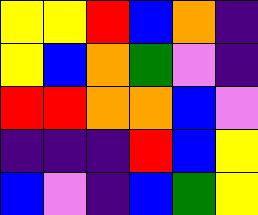[["yellow", "yellow", "red", "blue", "orange", "indigo"], ["yellow", "blue", "orange", "green", "violet", "indigo"], ["red", "red", "orange", "orange", "blue", "violet"], ["indigo", "indigo", "indigo", "red", "blue", "yellow"], ["blue", "violet", "indigo", "blue", "green", "yellow"]]